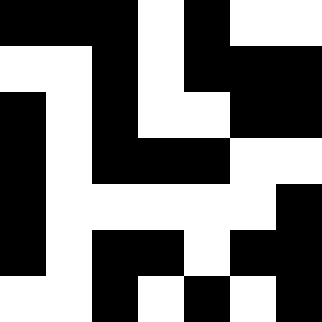[["black", "black", "black", "white", "black", "white", "white"], ["white", "white", "black", "white", "black", "black", "black"], ["black", "white", "black", "white", "white", "black", "black"], ["black", "white", "black", "black", "black", "white", "white"], ["black", "white", "white", "white", "white", "white", "black"], ["black", "white", "black", "black", "white", "black", "black"], ["white", "white", "black", "white", "black", "white", "black"]]